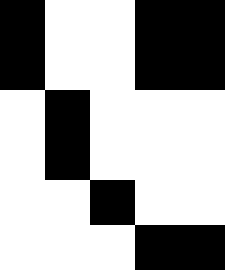[["black", "white", "white", "black", "black"], ["black", "white", "white", "black", "black"], ["white", "black", "white", "white", "white"], ["white", "black", "white", "white", "white"], ["white", "white", "black", "white", "white"], ["white", "white", "white", "black", "black"]]